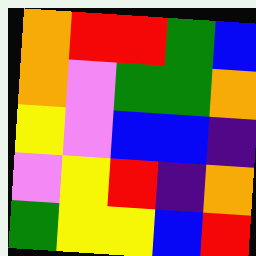[["orange", "red", "red", "green", "blue"], ["orange", "violet", "green", "green", "orange"], ["yellow", "violet", "blue", "blue", "indigo"], ["violet", "yellow", "red", "indigo", "orange"], ["green", "yellow", "yellow", "blue", "red"]]